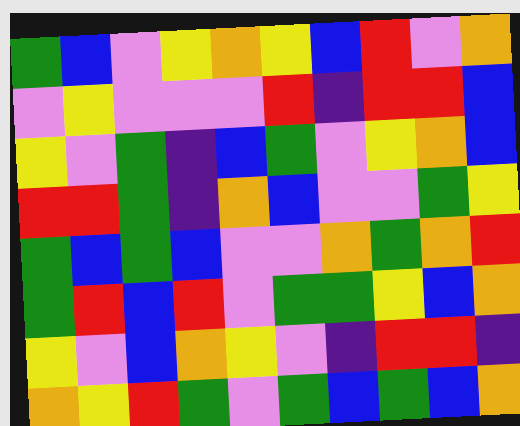[["green", "blue", "violet", "yellow", "orange", "yellow", "blue", "red", "violet", "orange"], ["violet", "yellow", "violet", "violet", "violet", "red", "indigo", "red", "red", "blue"], ["yellow", "violet", "green", "indigo", "blue", "green", "violet", "yellow", "orange", "blue"], ["red", "red", "green", "indigo", "orange", "blue", "violet", "violet", "green", "yellow"], ["green", "blue", "green", "blue", "violet", "violet", "orange", "green", "orange", "red"], ["green", "red", "blue", "red", "violet", "green", "green", "yellow", "blue", "orange"], ["yellow", "violet", "blue", "orange", "yellow", "violet", "indigo", "red", "red", "indigo"], ["orange", "yellow", "red", "green", "violet", "green", "blue", "green", "blue", "orange"]]